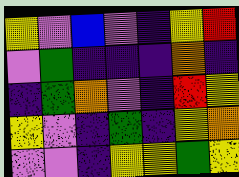[["yellow", "violet", "blue", "violet", "indigo", "yellow", "red"], ["violet", "green", "indigo", "indigo", "indigo", "orange", "indigo"], ["indigo", "green", "orange", "violet", "indigo", "red", "yellow"], ["yellow", "violet", "indigo", "green", "indigo", "yellow", "orange"], ["violet", "violet", "indigo", "yellow", "yellow", "green", "yellow"]]